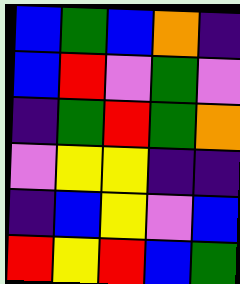[["blue", "green", "blue", "orange", "indigo"], ["blue", "red", "violet", "green", "violet"], ["indigo", "green", "red", "green", "orange"], ["violet", "yellow", "yellow", "indigo", "indigo"], ["indigo", "blue", "yellow", "violet", "blue"], ["red", "yellow", "red", "blue", "green"]]